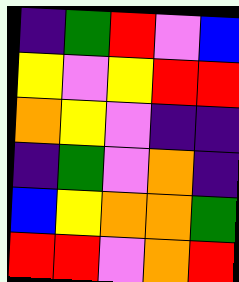[["indigo", "green", "red", "violet", "blue"], ["yellow", "violet", "yellow", "red", "red"], ["orange", "yellow", "violet", "indigo", "indigo"], ["indigo", "green", "violet", "orange", "indigo"], ["blue", "yellow", "orange", "orange", "green"], ["red", "red", "violet", "orange", "red"]]